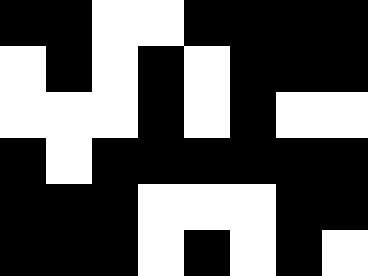[["black", "black", "white", "white", "black", "black", "black", "black"], ["white", "black", "white", "black", "white", "black", "black", "black"], ["white", "white", "white", "black", "white", "black", "white", "white"], ["black", "white", "black", "black", "black", "black", "black", "black"], ["black", "black", "black", "white", "white", "white", "black", "black"], ["black", "black", "black", "white", "black", "white", "black", "white"]]